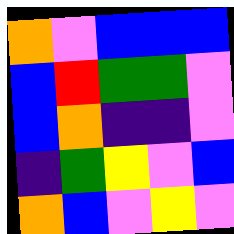[["orange", "violet", "blue", "blue", "blue"], ["blue", "red", "green", "green", "violet"], ["blue", "orange", "indigo", "indigo", "violet"], ["indigo", "green", "yellow", "violet", "blue"], ["orange", "blue", "violet", "yellow", "violet"]]